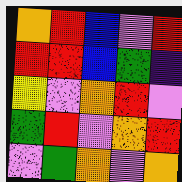[["orange", "red", "blue", "violet", "red"], ["red", "red", "blue", "green", "indigo"], ["yellow", "violet", "orange", "red", "violet"], ["green", "red", "violet", "orange", "red"], ["violet", "green", "orange", "violet", "orange"]]